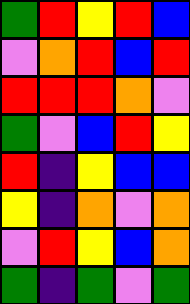[["green", "red", "yellow", "red", "blue"], ["violet", "orange", "red", "blue", "red"], ["red", "red", "red", "orange", "violet"], ["green", "violet", "blue", "red", "yellow"], ["red", "indigo", "yellow", "blue", "blue"], ["yellow", "indigo", "orange", "violet", "orange"], ["violet", "red", "yellow", "blue", "orange"], ["green", "indigo", "green", "violet", "green"]]